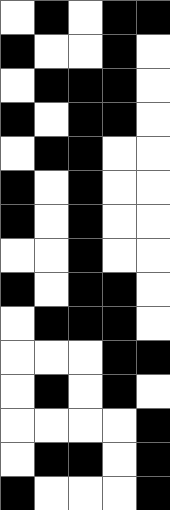[["white", "black", "white", "black", "black"], ["black", "white", "white", "black", "white"], ["white", "black", "black", "black", "white"], ["black", "white", "black", "black", "white"], ["white", "black", "black", "white", "white"], ["black", "white", "black", "white", "white"], ["black", "white", "black", "white", "white"], ["white", "white", "black", "white", "white"], ["black", "white", "black", "black", "white"], ["white", "black", "black", "black", "white"], ["white", "white", "white", "black", "black"], ["white", "black", "white", "black", "white"], ["white", "white", "white", "white", "black"], ["white", "black", "black", "white", "black"], ["black", "white", "white", "white", "black"]]